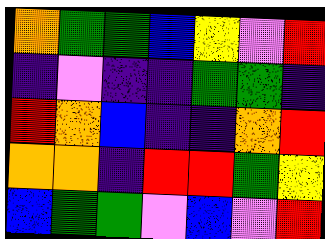[["orange", "green", "green", "blue", "yellow", "violet", "red"], ["indigo", "violet", "indigo", "indigo", "green", "green", "indigo"], ["red", "orange", "blue", "indigo", "indigo", "orange", "red"], ["orange", "orange", "indigo", "red", "red", "green", "yellow"], ["blue", "green", "green", "violet", "blue", "violet", "red"]]